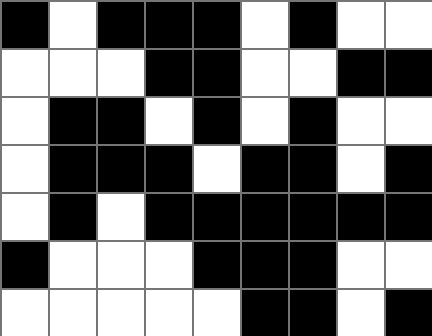[["black", "white", "black", "black", "black", "white", "black", "white", "white"], ["white", "white", "white", "black", "black", "white", "white", "black", "black"], ["white", "black", "black", "white", "black", "white", "black", "white", "white"], ["white", "black", "black", "black", "white", "black", "black", "white", "black"], ["white", "black", "white", "black", "black", "black", "black", "black", "black"], ["black", "white", "white", "white", "black", "black", "black", "white", "white"], ["white", "white", "white", "white", "white", "black", "black", "white", "black"]]